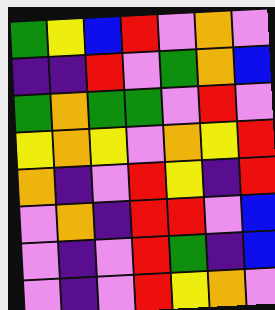[["green", "yellow", "blue", "red", "violet", "orange", "violet"], ["indigo", "indigo", "red", "violet", "green", "orange", "blue"], ["green", "orange", "green", "green", "violet", "red", "violet"], ["yellow", "orange", "yellow", "violet", "orange", "yellow", "red"], ["orange", "indigo", "violet", "red", "yellow", "indigo", "red"], ["violet", "orange", "indigo", "red", "red", "violet", "blue"], ["violet", "indigo", "violet", "red", "green", "indigo", "blue"], ["violet", "indigo", "violet", "red", "yellow", "orange", "violet"]]